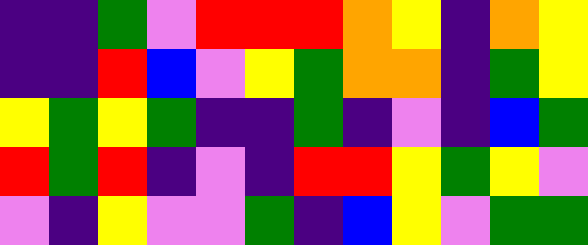[["indigo", "indigo", "green", "violet", "red", "red", "red", "orange", "yellow", "indigo", "orange", "yellow"], ["indigo", "indigo", "red", "blue", "violet", "yellow", "green", "orange", "orange", "indigo", "green", "yellow"], ["yellow", "green", "yellow", "green", "indigo", "indigo", "green", "indigo", "violet", "indigo", "blue", "green"], ["red", "green", "red", "indigo", "violet", "indigo", "red", "red", "yellow", "green", "yellow", "violet"], ["violet", "indigo", "yellow", "violet", "violet", "green", "indigo", "blue", "yellow", "violet", "green", "green"]]